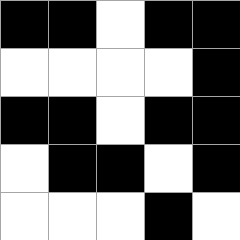[["black", "black", "white", "black", "black"], ["white", "white", "white", "white", "black"], ["black", "black", "white", "black", "black"], ["white", "black", "black", "white", "black"], ["white", "white", "white", "black", "white"]]